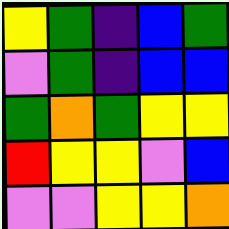[["yellow", "green", "indigo", "blue", "green"], ["violet", "green", "indigo", "blue", "blue"], ["green", "orange", "green", "yellow", "yellow"], ["red", "yellow", "yellow", "violet", "blue"], ["violet", "violet", "yellow", "yellow", "orange"]]